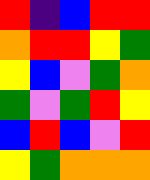[["red", "indigo", "blue", "red", "red"], ["orange", "red", "red", "yellow", "green"], ["yellow", "blue", "violet", "green", "orange"], ["green", "violet", "green", "red", "yellow"], ["blue", "red", "blue", "violet", "red"], ["yellow", "green", "orange", "orange", "orange"]]